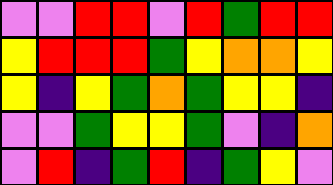[["violet", "violet", "red", "red", "violet", "red", "green", "red", "red"], ["yellow", "red", "red", "red", "green", "yellow", "orange", "orange", "yellow"], ["yellow", "indigo", "yellow", "green", "orange", "green", "yellow", "yellow", "indigo"], ["violet", "violet", "green", "yellow", "yellow", "green", "violet", "indigo", "orange"], ["violet", "red", "indigo", "green", "red", "indigo", "green", "yellow", "violet"]]